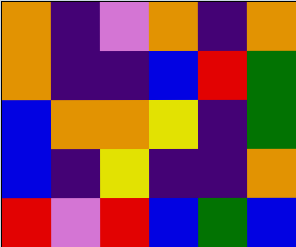[["orange", "indigo", "violet", "orange", "indigo", "orange"], ["orange", "indigo", "indigo", "blue", "red", "green"], ["blue", "orange", "orange", "yellow", "indigo", "green"], ["blue", "indigo", "yellow", "indigo", "indigo", "orange"], ["red", "violet", "red", "blue", "green", "blue"]]